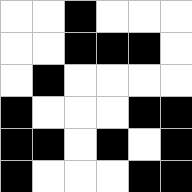[["white", "white", "black", "white", "white", "white"], ["white", "white", "black", "black", "black", "white"], ["white", "black", "white", "white", "white", "white"], ["black", "white", "white", "white", "black", "black"], ["black", "black", "white", "black", "white", "black"], ["black", "white", "white", "white", "black", "black"]]